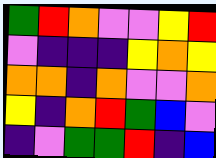[["green", "red", "orange", "violet", "violet", "yellow", "red"], ["violet", "indigo", "indigo", "indigo", "yellow", "orange", "yellow"], ["orange", "orange", "indigo", "orange", "violet", "violet", "orange"], ["yellow", "indigo", "orange", "red", "green", "blue", "violet"], ["indigo", "violet", "green", "green", "red", "indigo", "blue"]]